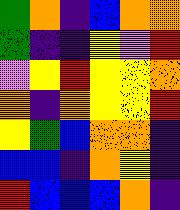[["green", "orange", "indigo", "blue", "orange", "orange"], ["green", "indigo", "indigo", "yellow", "violet", "red"], ["violet", "yellow", "red", "yellow", "yellow", "orange"], ["orange", "indigo", "orange", "yellow", "yellow", "red"], ["yellow", "green", "blue", "orange", "orange", "indigo"], ["blue", "blue", "indigo", "orange", "yellow", "indigo"], ["red", "blue", "blue", "blue", "orange", "indigo"]]